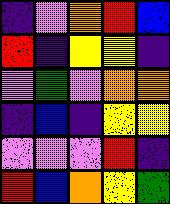[["indigo", "violet", "orange", "red", "blue"], ["red", "indigo", "yellow", "yellow", "indigo"], ["violet", "green", "violet", "orange", "orange"], ["indigo", "blue", "indigo", "yellow", "yellow"], ["violet", "violet", "violet", "red", "indigo"], ["red", "blue", "orange", "yellow", "green"]]